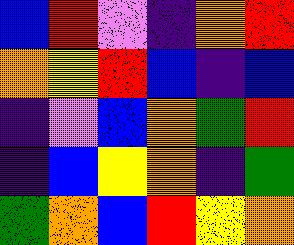[["blue", "red", "violet", "indigo", "orange", "red"], ["orange", "yellow", "red", "blue", "indigo", "blue"], ["indigo", "violet", "blue", "orange", "green", "red"], ["indigo", "blue", "yellow", "orange", "indigo", "green"], ["green", "orange", "blue", "red", "yellow", "orange"]]